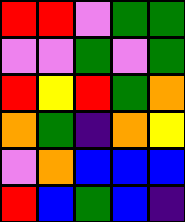[["red", "red", "violet", "green", "green"], ["violet", "violet", "green", "violet", "green"], ["red", "yellow", "red", "green", "orange"], ["orange", "green", "indigo", "orange", "yellow"], ["violet", "orange", "blue", "blue", "blue"], ["red", "blue", "green", "blue", "indigo"]]